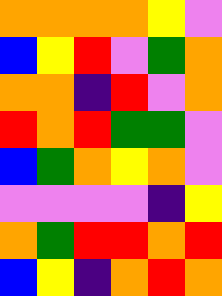[["orange", "orange", "orange", "orange", "yellow", "violet"], ["blue", "yellow", "red", "violet", "green", "orange"], ["orange", "orange", "indigo", "red", "violet", "orange"], ["red", "orange", "red", "green", "green", "violet"], ["blue", "green", "orange", "yellow", "orange", "violet"], ["violet", "violet", "violet", "violet", "indigo", "yellow"], ["orange", "green", "red", "red", "orange", "red"], ["blue", "yellow", "indigo", "orange", "red", "orange"]]